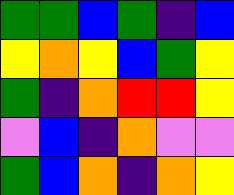[["green", "green", "blue", "green", "indigo", "blue"], ["yellow", "orange", "yellow", "blue", "green", "yellow"], ["green", "indigo", "orange", "red", "red", "yellow"], ["violet", "blue", "indigo", "orange", "violet", "violet"], ["green", "blue", "orange", "indigo", "orange", "yellow"]]